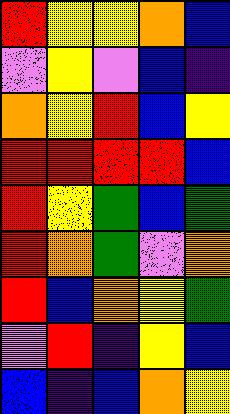[["red", "yellow", "yellow", "orange", "blue"], ["violet", "yellow", "violet", "blue", "indigo"], ["orange", "yellow", "red", "blue", "yellow"], ["red", "red", "red", "red", "blue"], ["red", "yellow", "green", "blue", "green"], ["red", "orange", "green", "violet", "orange"], ["red", "blue", "orange", "yellow", "green"], ["violet", "red", "indigo", "yellow", "blue"], ["blue", "indigo", "blue", "orange", "yellow"]]